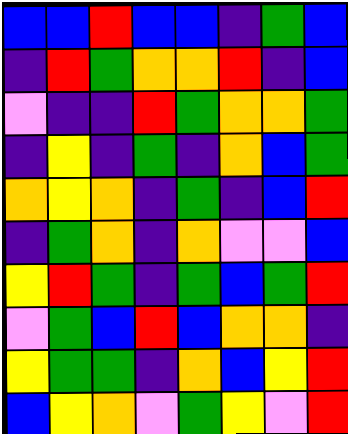[["blue", "blue", "red", "blue", "blue", "indigo", "green", "blue"], ["indigo", "red", "green", "orange", "orange", "red", "indigo", "blue"], ["violet", "indigo", "indigo", "red", "green", "orange", "orange", "green"], ["indigo", "yellow", "indigo", "green", "indigo", "orange", "blue", "green"], ["orange", "yellow", "orange", "indigo", "green", "indigo", "blue", "red"], ["indigo", "green", "orange", "indigo", "orange", "violet", "violet", "blue"], ["yellow", "red", "green", "indigo", "green", "blue", "green", "red"], ["violet", "green", "blue", "red", "blue", "orange", "orange", "indigo"], ["yellow", "green", "green", "indigo", "orange", "blue", "yellow", "red"], ["blue", "yellow", "orange", "violet", "green", "yellow", "violet", "red"]]